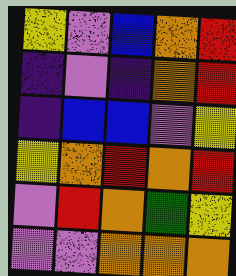[["yellow", "violet", "blue", "orange", "red"], ["indigo", "violet", "indigo", "orange", "red"], ["indigo", "blue", "blue", "violet", "yellow"], ["yellow", "orange", "red", "orange", "red"], ["violet", "red", "orange", "green", "yellow"], ["violet", "violet", "orange", "orange", "orange"]]